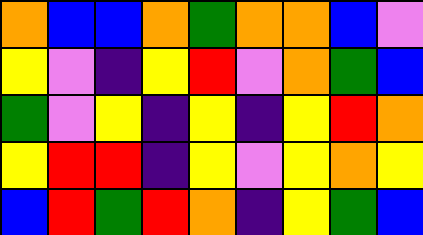[["orange", "blue", "blue", "orange", "green", "orange", "orange", "blue", "violet"], ["yellow", "violet", "indigo", "yellow", "red", "violet", "orange", "green", "blue"], ["green", "violet", "yellow", "indigo", "yellow", "indigo", "yellow", "red", "orange"], ["yellow", "red", "red", "indigo", "yellow", "violet", "yellow", "orange", "yellow"], ["blue", "red", "green", "red", "orange", "indigo", "yellow", "green", "blue"]]